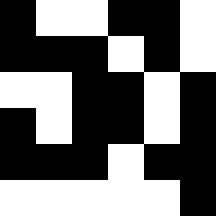[["black", "white", "white", "black", "black", "white"], ["black", "black", "black", "white", "black", "white"], ["white", "white", "black", "black", "white", "black"], ["black", "white", "black", "black", "white", "black"], ["black", "black", "black", "white", "black", "black"], ["white", "white", "white", "white", "white", "black"]]